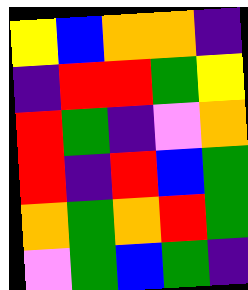[["yellow", "blue", "orange", "orange", "indigo"], ["indigo", "red", "red", "green", "yellow"], ["red", "green", "indigo", "violet", "orange"], ["red", "indigo", "red", "blue", "green"], ["orange", "green", "orange", "red", "green"], ["violet", "green", "blue", "green", "indigo"]]